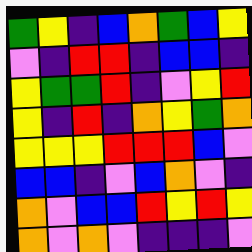[["green", "yellow", "indigo", "blue", "orange", "green", "blue", "yellow"], ["violet", "indigo", "red", "red", "indigo", "blue", "blue", "indigo"], ["yellow", "green", "green", "red", "indigo", "violet", "yellow", "red"], ["yellow", "indigo", "red", "indigo", "orange", "yellow", "green", "orange"], ["yellow", "yellow", "yellow", "red", "red", "red", "blue", "violet"], ["blue", "blue", "indigo", "violet", "blue", "orange", "violet", "indigo"], ["orange", "violet", "blue", "blue", "red", "yellow", "red", "yellow"], ["orange", "violet", "orange", "violet", "indigo", "indigo", "indigo", "violet"]]